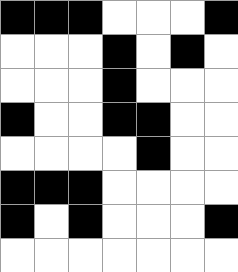[["black", "black", "black", "white", "white", "white", "black"], ["white", "white", "white", "black", "white", "black", "white"], ["white", "white", "white", "black", "white", "white", "white"], ["black", "white", "white", "black", "black", "white", "white"], ["white", "white", "white", "white", "black", "white", "white"], ["black", "black", "black", "white", "white", "white", "white"], ["black", "white", "black", "white", "white", "white", "black"], ["white", "white", "white", "white", "white", "white", "white"]]